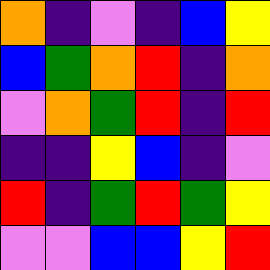[["orange", "indigo", "violet", "indigo", "blue", "yellow"], ["blue", "green", "orange", "red", "indigo", "orange"], ["violet", "orange", "green", "red", "indigo", "red"], ["indigo", "indigo", "yellow", "blue", "indigo", "violet"], ["red", "indigo", "green", "red", "green", "yellow"], ["violet", "violet", "blue", "blue", "yellow", "red"]]